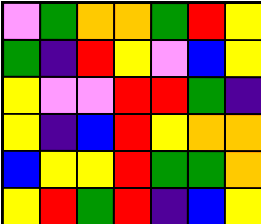[["violet", "green", "orange", "orange", "green", "red", "yellow"], ["green", "indigo", "red", "yellow", "violet", "blue", "yellow"], ["yellow", "violet", "violet", "red", "red", "green", "indigo"], ["yellow", "indigo", "blue", "red", "yellow", "orange", "orange"], ["blue", "yellow", "yellow", "red", "green", "green", "orange"], ["yellow", "red", "green", "red", "indigo", "blue", "yellow"]]